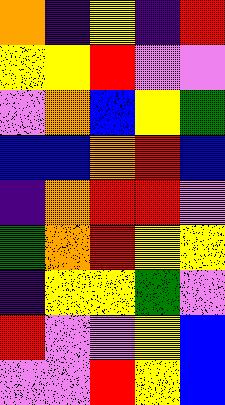[["orange", "indigo", "yellow", "indigo", "red"], ["yellow", "yellow", "red", "violet", "violet"], ["violet", "orange", "blue", "yellow", "green"], ["blue", "blue", "orange", "red", "blue"], ["indigo", "orange", "red", "red", "violet"], ["green", "orange", "red", "yellow", "yellow"], ["indigo", "yellow", "yellow", "green", "violet"], ["red", "violet", "violet", "yellow", "blue"], ["violet", "violet", "red", "yellow", "blue"]]